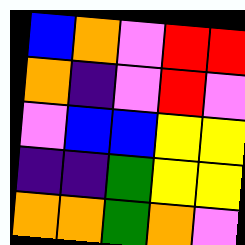[["blue", "orange", "violet", "red", "red"], ["orange", "indigo", "violet", "red", "violet"], ["violet", "blue", "blue", "yellow", "yellow"], ["indigo", "indigo", "green", "yellow", "yellow"], ["orange", "orange", "green", "orange", "violet"]]